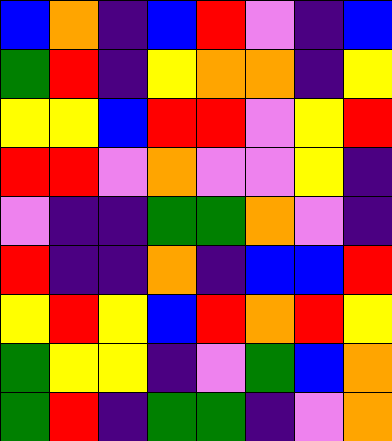[["blue", "orange", "indigo", "blue", "red", "violet", "indigo", "blue"], ["green", "red", "indigo", "yellow", "orange", "orange", "indigo", "yellow"], ["yellow", "yellow", "blue", "red", "red", "violet", "yellow", "red"], ["red", "red", "violet", "orange", "violet", "violet", "yellow", "indigo"], ["violet", "indigo", "indigo", "green", "green", "orange", "violet", "indigo"], ["red", "indigo", "indigo", "orange", "indigo", "blue", "blue", "red"], ["yellow", "red", "yellow", "blue", "red", "orange", "red", "yellow"], ["green", "yellow", "yellow", "indigo", "violet", "green", "blue", "orange"], ["green", "red", "indigo", "green", "green", "indigo", "violet", "orange"]]